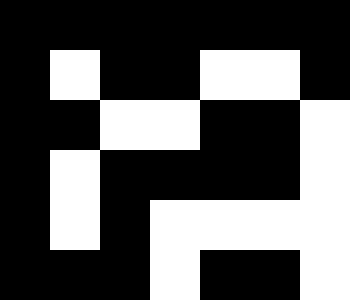[["black", "black", "black", "black", "black", "black", "black"], ["black", "white", "black", "black", "white", "white", "black"], ["black", "black", "white", "white", "black", "black", "white"], ["black", "white", "black", "black", "black", "black", "white"], ["black", "white", "black", "white", "white", "white", "white"], ["black", "black", "black", "white", "black", "black", "white"]]